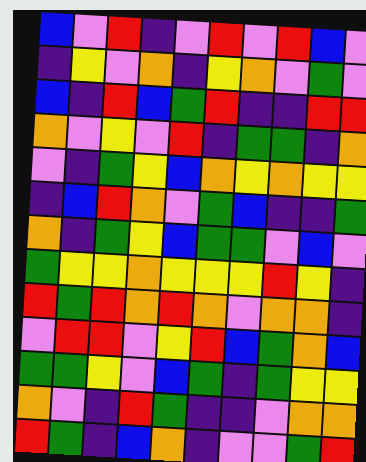[["blue", "violet", "red", "indigo", "violet", "red", "violet", "red", "blue", "violet"], ["indigo", "yellow", "violet", "orange", "indigo", "yellow", "orange", "violet", "green", "violet"], ["blue", "indigo", "red", "blue", "green", "red", "indigo", "indigo", "red", "red"], ["orange", "violet", "yellow", "violet", "red", "indigo", "green", "green", "indigo", "orange"], ["violet", "indigo", "green", "yellow", "blue", "orange", "yellow", "orange", "yellow", "yellow"], ["indigo", "blue", "red", "orange", "violet", "green", "blue", "indigo", "indigo", "green"], ["orange", "indigo", "green", "yellow", "blue", "green", "green", "violet", "blue", "violet"], ["green", "yellow", "yellow", "orange", "yellow", "yellow", "yellow", "red", "yellow", "indigo"], ["red", "green", "red", "orange", "red", "orange", "violet", "orange", "orange", "indigo"], ["violet", "red", "red", "violet", "yellow", "red", "blue", "green", "orange", "blue"], ["green", "green", "yellow", "violet", "blue", "green", "indigo", "green", "yellow", "yellow"], ["orange", "violet", "indigo", "red", "green", "indigo", "indigo", "violet", "orange", "orange"], ["red", "green", "indigo", "blue", "orange", "indigo", "violet", "violet", "green", "red"]]